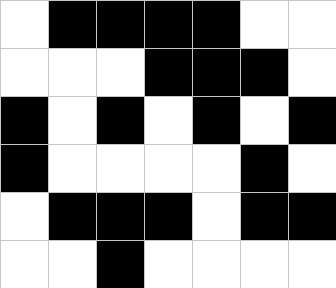[["white", "black", "black", "black", "black", "white", "white"], ["white", "white", "white", "black", "black", "black", "white"], ["black", "white", "black", "white", "black", "white", "black"], ["black", "white", "white", "white", "white", "black", "white"], ["white", "black", "black", "black", "white", "black", "black"], ["white", "white", "black", "white", "white", "white", "white"]]